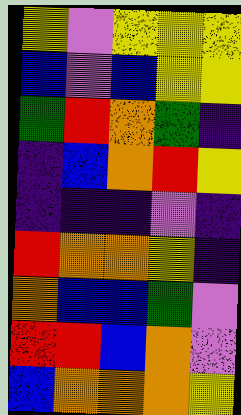[["yellow", "violet", "yellow", "yellow", "yellow"], ["blue", "violet", "blue", "yellow", "yellow"], ["green", "red", "orange", "green", "indigo"], ["indigo", "blue", "orange", "red", "yellow"], ["indigo", "indigo", "indigo", "violet", "indigo"], ["red", "orange", "orange", "yellow", "indigo"], ["orange", "blue", "blue", "green", "violet"], ["red", "red", "blue", "orange", "violet"], ["blue", "orange", "orange", "orange", "yellow"]]